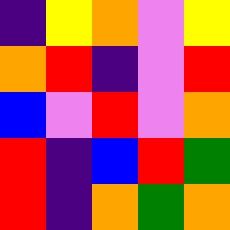[["indigo", "yellow", "orange", "violet", "yellow"], ["orange", "red", "indigo", "violet", "red"], ["blue", "violet", "red", "violet", "orange"], ["red", "indigo", "blue", "red", "green"], ["red", "indigo", "orange", "green", "orange"]]